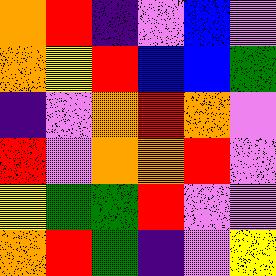[["orange", "red", "indigo", "violet", "blue", "violet"], ["orange", "yellow", "red", "blue", "blue", "green"], ["indigo", "violet", "orange", "red", "orange", "violet"], ["red", "violet", "orange", "orange", "red", "violet"], ["yellow", "green", "green", "red", "violet", "violet"], ["orange", "red", "green", "indigo", "violet", "yellow"]]